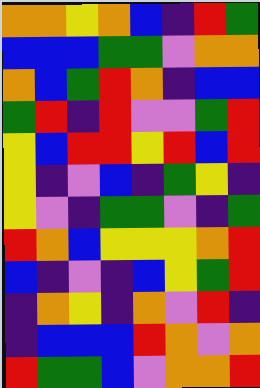[["orange", "orange", "yellow", "orange", "blue", "indigo", "red", "green"], ["blue", "blue", "blue", "green", "green", "violet", "orange", "orange"], ["orange", "blue", "green", "red", "orange", "indigo", "blue", "blue"], ["green", "red", "indigo", "red", "violet", "violet", "green", "red"], ["yellow", "blue", "red", "red", "yellow", "red", "blue", "red"], ["yellow", "indigo", "violet", "blue", "indigo", "green", "yellow", "indigo"], ["yellow", "violet", "indigo", "green", "green", "violet", "indigo", "green"], ["red", "orange", "blue", "yellow", "yellow", "yellow", "orange", "red"], ["blue", "indigo", "violet", "indigo", "blue", "yellow", "green", "red"], ["indigo", "orange", "yellow", "indigo", "orange", "violet", "red", "indigo"], ["indigo", "blue", "blue", "blue", "red", "orange", "violet", "orange"], ["red", "green", "green", "blue", "violet", "orange", "orange", "red"]]